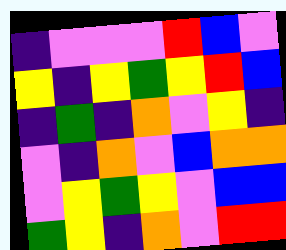[["indigo", "violet", "violet", "violet", "red", "blue", "violet"], ["yellow", "indigo", "yellow", "green", "yellow", "red", "blue"], ["indigo", "green", "indigo", "orange", "violet", "yellow", "indigo"], ["violet", "indigo", "orange", "violet", "blue", "orange", "orange"], ["violet", "yellow", "green", "yellow", "violet", "blue", "blue"], ["green", "yellow", "indigo", "orange", "violet", "red", "red"]]